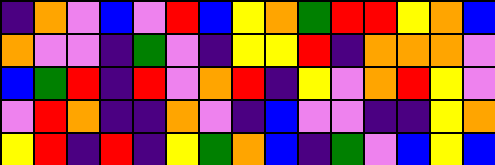[["indigo", "orange", "violet", "blue", "violet", "red", "blue", "yellow", "orange", "green", "red", "red", "yellow", "orange", "blue"], ["orange", "violet", "violet", "indigo", "green", "violet", "indigo", "yellow", "yellow", "red", "indigo", "orange", "orange", "orange", "violet"], ["blue", "green", "red", "indigo", "red", "violet", "orange", "red", "indigo", "yellow", "violet", "orange", "red", "yellow", "violet"], ["violet", "red", "orange", "indigo", "indigo", "orange", "violet", "indigo", "blue", "violet", "violet", "indigo", "indigo", "yellow", "orange"], ["yellow", "red", "indigo", "red", "indigo", "yellow", "green", "orange", "blue", "indigo", "green", "violet", "blue", "yellow", "blue"]]